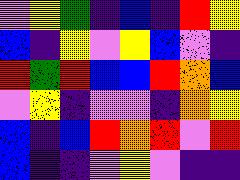[["violet", "yellow", "green", "indigo", "blue", "indigo", "red", "yellow"], ["blue", "indigo", "yellow", "violet", "yellow", "blue", "violet", "indigo"], ["red", "green", "red", "blue", "blue", "red", "orange", "blue"], ["violet", "yellow", "indigo", "violet", "violet", "indigo", "orange", "yellow"], ["blue", "indigo", "blue", "red", "orange", "red", "violet", "red"], ["blue", "indigo", "indigo", "violet", "yellow", "violet", "indigo", "indigo"]]